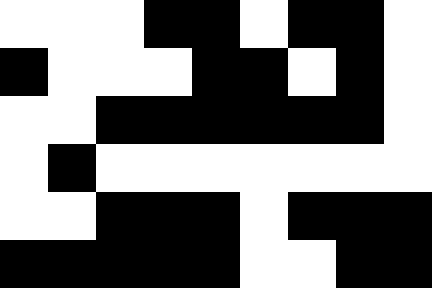[["white", "white", "white", "black", "black", "white", "black", "black", "white"], ["black", "white", "white", "white", "black", "black", "white", "black", "white"], ["white", "white", "black", "black", "black", "black", "black", "black", "white"], ["white", "black", "white", "white", "white", "white", "white", "white", "white"], ["white", "white", "black", "black", "black", "white", "black", "black", "black"], ["black", "black", "black", "black", "black", "white", "white", "black", "black"]]